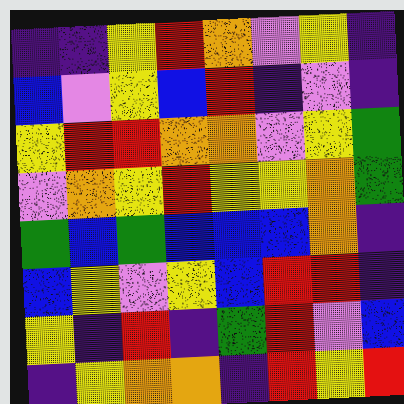[["indigo", "indigo", "yellow", "red", "orange", "violet", "yellow", "indigo"], ["blue", "violet", "yellow", "blue", "red", "indigo", "violet", "indigo"], ["yellow", "red", "red", "orange", "orange", "violet", "yellow", "green"], ["violet", "orange", "yellow", "red", "yellow", "yellow", "orange", "green"], ["green", "blue", "green", "blue", "blue", "blue", "orange", "indigo"], ["blue", "yellow", "violet", "yellow", "blue", "red", "red", "indigo"], ["yellow", "indigo", "red", "indigo", "green", "red", "violet", "blue"], ["indigo", "yellow", "orange", "orange", "indigo", "red", "yellow", "red"]]